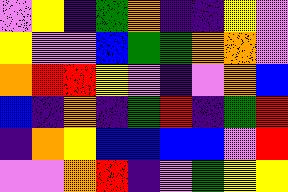[["violet", "yellow", "indigo", "green", "orange", "indigo", "indigo", "yellow", "violet"], ["yellow", "violet", "violet", "blue", "green", "green", "orange", "orange", "violet"], ["orange", "red", "red", "yellow", "violet", "indigo", "violet", "orange", "blue"], ["blue", "indigo", "orange", "indigo", "green", "red", "indigo", "green", "red"], ["indigo", "orange", "yellow", "blue", "blue", "blue", "blue", "violet", "red"], ["violet", "violet", "orange", "red", "indigo", "violet", "green", "yellow", "yellow"]]